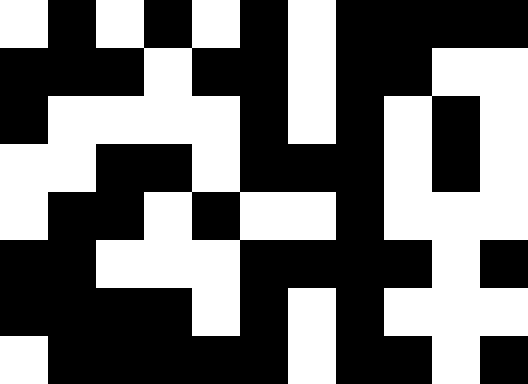[["white", "black", "white", "black", "white", "black", "white", "black", "black", "black", "black"], ["black", "black", "black", "white", "black", "black", "white", "black", "black", "white", "white"], ["black", "white", "white", "white", "white", "black", "white", "black", "white", "black", "white"], ["white", "white", "black", "black", "white", "black", "black", "black", "white", "black", "white"], ["white", "black", "black", "white", "black", "white", "white", "black", "white", "white", "white"], ["black", "black", "white", "white", "white", "black", "black", "black", "black", "white", "black"], ["black", "black", "black", "black", "white", "black", "white", "black", "white", "white", "white"], ["white", "black", "black", "black", "black", "black", "white", "black", "black", "white", "black"]]